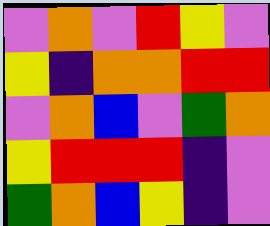[["violet", "orange", "violet", "red", "yellow", "violet"], ["yellow", "indigo", "orange", "orange", "red", "red"], ["violet", "orange", "blue", "violet", "green", "orange"], ["yellow", "red", "red", "red", "indigo", "violet"], ["green", "orange", "blue", "yellow", "indigo", "violet"]]